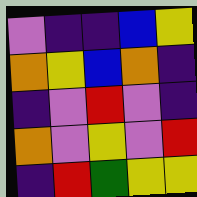[["violet", "indigo", "indigo", "blue", "yellow"], ["orange", "yellow", "blue", "orange", "indigo"], ["indigo", "violet", "red", "violet", "indigo"], ["orange", "violet", "yellow", "violet", "red"], ["indigo", "red", "green", "yellow", "yellow"]]